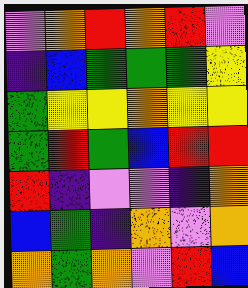[["violet", "orange", "red", "orange", "red", "violet"], ["indigo", "blue", "green", "green", "green", "yellow"], ["green", "yellow", "yellow", "orange", "yellow", "yellow"], ["green", "red", "green", "blue", "red", "red"], ["red", "indigo", "violet", "violet", "indigo", "orange"], ["blue", "green", "indigo", "orange", "violet", "orange"], ["orange", "green", "orange", "violet", "red", "blue"]]